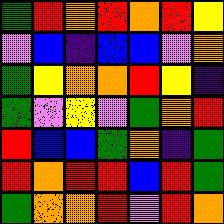[["green", "red", "orange", "red", "orange", "red", "yellow"], ["violet", "blue", "indigo", "blue", "blue", "violet", "orange"], ["green", "yellow", "orange", "orange", "red", "yellow", "indigo"], ["green", "violet", "yellow", "violet", "green", "orange", "red"], ["red", "blue", "blue", "green", "orange", "indigo", "green"], ["red", "orange", "red", "red", "blue", "red", "green"], ["green", "orange", "orange", "red", "violet", "red", "orange"]]